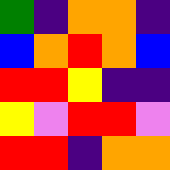[["green", "indigo", "orange", "orange", "indigo"], ["blue", "orange", "red", "orange", "blue"], ["red", "red", "yellow", "indigo", "indigo"], ["yellow", "violet", "red", "red", "violet"], ["red", "red", "indigo", "orange", "orange"]]